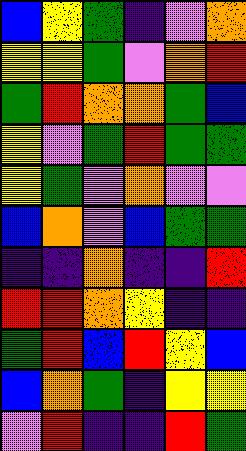[["blue", "yellow", "green", "indigo", "violet", "orange"], ["yellow", "yellow", "green", "violet", "orange", "red"], ["green", "red", "orange", "orange", "green", "blue"], ["yellow", "violet", "green", "red", "green", "green"], ["yellow", "green", "violet", "orange", "violet", "violet"], ["blue", "orange", "violet", "blue", "green", "green"], ["indigo", "indigo", "orange", "indigo", "indigo", "red"], ["red", "red", "orange", "yellow", "indigo", "indigo"], ["green", "red", "blue", "red", "yellow", "blue"], ["blue", "orange", "green", "indigo", "yellow", "yellow"], ["violet", "red", "indigo", "indigo", "red", "green"]]